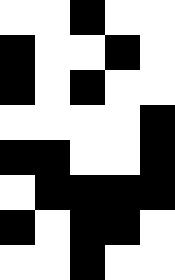[["white", "white", "black", "white", "white"], ["black", "white", "white", "black", "white"], ["black", "white", "black", "white", "white"], ["white", "white", "white", "white", "black"], ["black", "black", "white", "white", "black"], ["white", "black", "black", "black", "black"], ["black", "white", "black", "black", "white"], ["white", "white", "black", "white", "white"]]